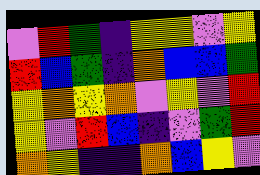[["violet", "red", "green", "indigo", "yellow", "yellow", "violet", "yellow"], ["red", "blue", "green", "indigo", "orange", "blue", "blue", "green"], ["yellow", "orange", "yellow", "orange", "violet", "yellow", "violet", "red"], ["yellow", "violet", "red", "blue", "indigo", "violet", "green", "red"], ["orange", "yellow", "indigo", "indigo", "orange", "blue", "yellow", "violet"]]